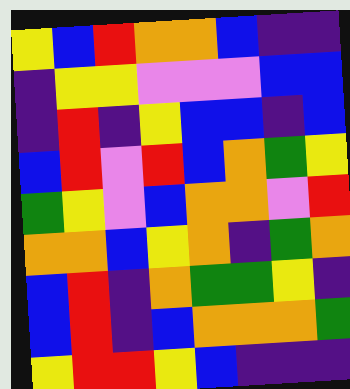[["yellow", "blue", "red", "orange", "orange", "blue", "indigo", "indigo"], ["indigo", "yellow", "yellow", "violet", "violet", "violet", "blue", "blue"], ["indigo", "red", "indigo", "yellow", "blue", "blue", "indigo", "blue"], ["blue", "red", "violet", "red", "blue", "orange", "green", "yellow"], ["green", "yellow", "violet", "blue", "orange", "orange", "violet", "red"], ["orange", "orange", "blue", "yellow", "orange", "indigo", "green", "orange"], ["blue", "red", "indigo", "orange", "green", "green", "yellow", "indigo"], ["blue", "red", "indigo", "blue", "orange", "orange", "orange", "green"], ["yellow", "red", "red", "yellow", "blue", "indigo", "indigo", "indigo"]]